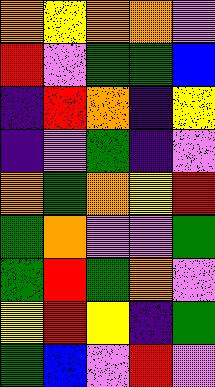[["orange", "yellow", "orange", "orange", "violet"], ["red", "violet", "green", "green", "blue"], ["indigo", "red", "orange", "indigo", "yellow"], ["indigo", "violet", "green", "indigo", "violet"], ["orange", "green", "orange", "yellow", "red"], ["green", "orange", "violet", "violet", "green"], ["green", "red", "green", "orange", "violet"], ["yellow", "red", "yellow", "indigo", "green"], ["green", "blue", "violet", "red", "violet"]]